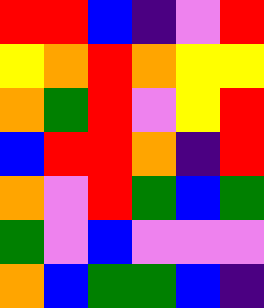[["red", "red", "blue", "indigo", "violet", "red"], ["yellow", "orange", "red", "orange", "yellow", "yellow"], ["orange", "green", "red", "violet", "yellow", "red"], ["blue", "red", "red", "orange", "indigo", "red"], ["orange", "violet", "red", "green", "blue", "green"], ["green", "violet", "blue", "violet", "violet", "violet"], ["orange", "blue", "green", "green", "blue", "indigo"]]